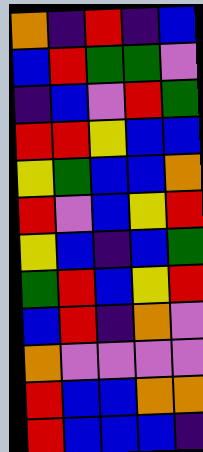[["orange", "indigo", "red", "indigo", "blue"], ["blue", "red", "green", "green", "violet"], ["indigo", "blue", "violet", "red", "green"], ["red", "red", "yellow", "blue", "blue"], ["yellow", "green", "blue", "blue", "orange"], ["red", "violet", "blue", "yellow", "red"], ["yellow", "blue", "indigo", "blue", "green"], ["green", "red", "blue", "yellow", "red"], ["blue", "red", "indigo", "orange", "violet"], ["orange", "violet", "violet", "violet", "violet"], ["red", "blue", "blue", "orange", "orange"], ["red", "blue", "blue", "blue", "indigo"]]